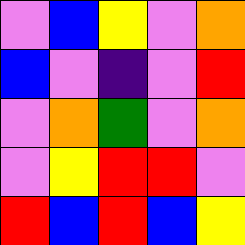[["violet", "blue", "yellow", "violet", "orange"], ["blue", "violet", "indigo", "violet", "red"], ["violet", "orange", "green", "violet", "orange"], ["violet", "yellow", "red", "red", "violet"], ["red", "blue", "red", "blue", "yellow"]]